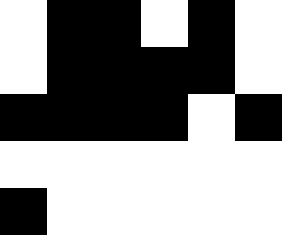[["white", "black", "black", "white", "black", "white"], ["white", "black", "black", "black", "black", "white"], ["black", "black", "black", "black", "white", "black"], ["white", "white", "white", "white", "white", "white"], ["black", "white", "white", "white", "white", "white"]]